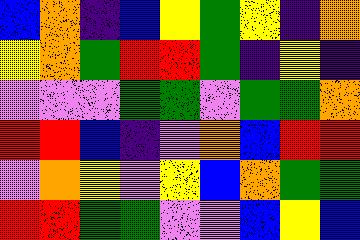[["blue", "orange", "indigo", "blue", "yellow", "green", "yellow", "indigo", "orange"], ["yellow", "orange", "green", "red", "red", "green", "indigo", "yellow", "indigo"], ["violet", "violet", "violet", "green", "green", "violet", "green", "green", "orange"], ["red", "red", "blue", "indigo", "violet", "orange", "blue", "red", "red"], ["violet", "orange", "yellow", "violet", "yellow", "blue", "orange", "green", "green"], ["red", "red", "green", "green", "violet", "violet", "blue", "yellow", "blue"]]